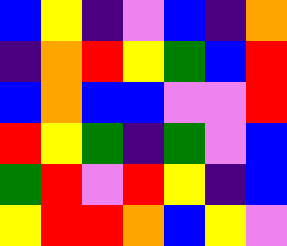[["blue", "yellow", "indigo", "violet", "blue", "indigo", "orange"], ["indigo", "orange", "red", "yellow", "green", "blue", "red"], ["blue", "orange", "blue", "blue", "violet", "violet", "red"], ["red", "yellow", "green", "indigo", "green", "violet", "blue"], ["green", "red", "violet", "red", "yellow", "indigo", "blue"], ["yellow", "red", "red", "orange", "blue", "yellow", "violet"]]